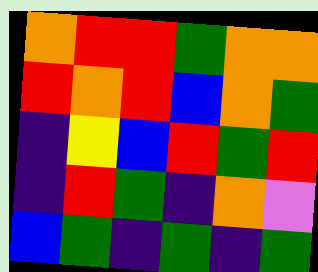[["orange", "red", "red", "green", "orange", "orange"], ["red", "orange", "red", "blue", "orange", "green"], ["indigo", "yellow", "blue", "red", "green", "red"], ["indigo", "red", "green", "indigo", "orange", "violet"], ["blue", "green", "indigo", "green", "indigo", "green"]]